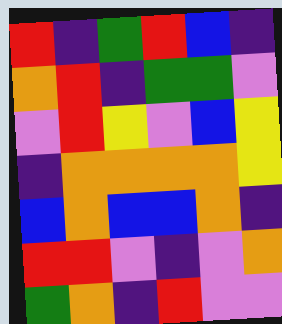[["red", "indigo", "green", "red", "blue", "indigo"], ["orange", "red", "indigo", "green", "green", "violet"], ["violet", "red", "yellow", "violet", "blue", "yellow"], ["indigo", "orange", "orange", "orange", "orange", "yellow"], ["blue", "orange", "blue", "blue", "orange", "indigo"], ["red", "red", "violet", "indigo", "violet", "orange"], ["green", "orange", "indigo", "red", "violet", "violet"]]